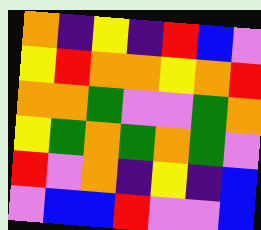[["orange", "indigo", "yellow", "indigo", "red", "blue", "violet"], ["yellow", "red", "orange", "orange", "yellow", "orange", "red"], ["orange", "orange", "green", "violet", "violet", "green", "orange"], ["yellow", "green", "orange", "green", "orange", "green", "violet"], ["red", "violet", "orange", "indigo", "yellow", "indigo", "blue"], ["violet", "blue", "blue", "red", "violet", "violet", "blue"]]